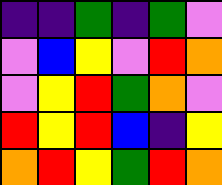[["indigo", "indigo", "green", "indigo", "green", "violet"], ["violet", "blue", "yellow", "violet", "red", "orange"], ["violet", "yellow", "red", "green", "orange", "violet"], ["red", "yellow", "red", "blue", "indigo", "yellow"], ["orange", "red", "yellow", "green", "red", "orange"]]